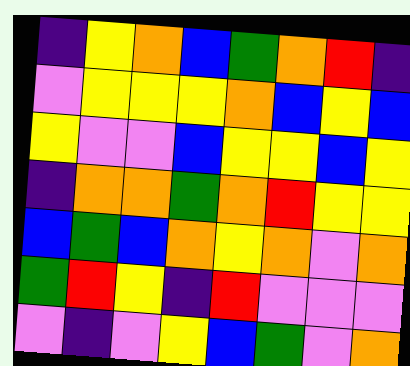[["indigo", "yellow", "orange", "blue", "green", "orange", "red", "indigo"], ["violet", "yellow", "yellow", "yellow", "orange", "blue", "yellow", "blue"], ["yellow", "violet", "violet", "blue", "yellow", "yellow", "blue", "yellow"], ["indigo", "orange", "orange", "green", "orange", "red", "yellow", "yellow"], ["blue", "green", "blue", "orange", "yellow", "orange", "violet", "orange"], ["green", "red", "yellow", "indigo", "red", "violet", "violet", "violet"], ["violet", "indigo", "violet", "yellow", "blue", "green", "violet", "orange"]]